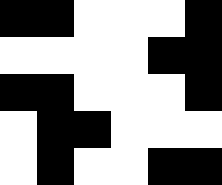[["black", "black", "white", "white", "white", "black"], ["white", "white", "white", "white", "black", "black"], ["black", "black", "white", "white", "white", "black"], ["white", "black", "black", "white", "white", "white"], ["white", "black", "white", "white", "black", "black"]]